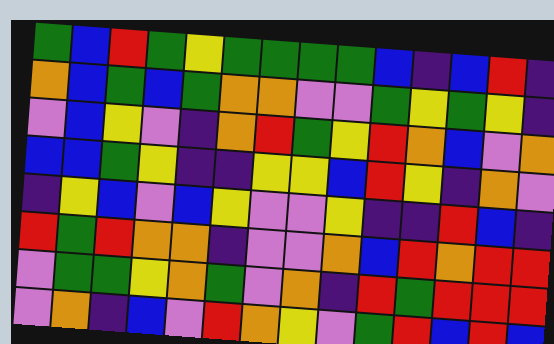[["green", "blue", "red", "green", "yellow", "green", "green", "green", "green", "blue", "indigo", "blue", "red", "indigo"], ["orange", "blue", "green", "blue", "green", "orange", "orange", "violet", "violet", "green", "yellow", "green", "yellow", "indigo"], ["violet", "blue", "yellow", "violet", "indigo", "orange", "red", "green", "yellow", "red", "orange", "blue", "violet", "orange"], ["blue", "blue", "green", "yellow", "indigo", "indigo", "yellow", "yellow", "blue", "red", "yellow", "indigo", "orange", "violet"], ["indigo", "yellow", "blue", "violet", "blue", "yellow", "violet", "violet", "yellow", "indigo", "indigo", "red", "blue", "indigo"], ["red", "green", "red", "orange", "orange", "indigo", "violet", "violet", "orange", "blue", "red", "orange", "red", "red"], ["violet", "green", "green", "yellow", "orange", "green", "violet", "orange", "indigo", "red", "green", "red", "red", "red"], ["violet", "orange", "indigo", "blue", "violet", "red", "orange", "yellow", "violet", "green", "red", "blue", "red", "blue"]]